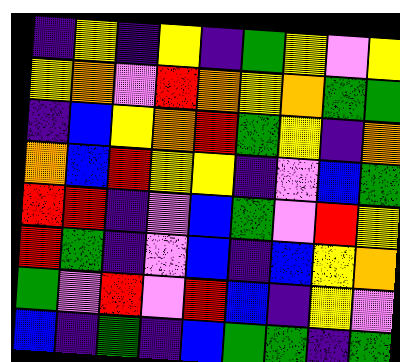[["indigo", "yellow", "indigo", "yellow", "indigo", "green", "yellow", "violet", "yellow"], ["yellow", "orange", "violet", "red", "orange", "yellow", "orange", "green", "green"], ["indigo", "blue", "yellow", "orange", "red", "green", "yellow", "indigo", "orange"], ["orange", "blue", "red", "yellow", "yellow", "indigo", "violet", "blue", "green"], ["red", "red", "indigo", "violet", "blue", "green", "violet", "red", "yellow"], ["red", "green", "indigo", "violet", "blue", "indigo", "blue", "yellow", "orange"], ["green", "violet", "red", "violet", "red", "blue", "indigo", "yellow", "violet"], ["blue", "indigo", "green", "indigo", "blue", "green", "green", "indigo", "green"]]